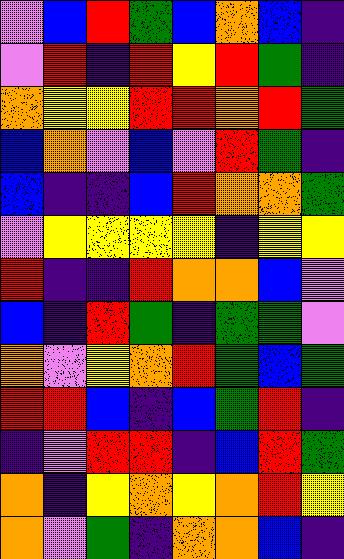[["violet", "blue", "red", "green", "blue", "orange", "blue", "indigo"], ["violet", "red", "indigo", "red", "yellow", "red", "green", "indigo"], ["orange", "yellow", "yellow", "red", "red", "orange", "red", "green"], ["blue", "orange", "violet", "blue", "violet", "red", "green", "indigo"], ["blue", "indigo", "indigo", "blue", "red", "orange", "orange", "green"], ["violet", "yellow", "yellow", "yellow", "yellow", "indigo", "yellow", "yellow"], ["red", "indigo", "indigo", "red", "orange", "orange", "blue", "violet"], ["blue", "indigo", "red", "green", "indigo", "green", "green", "violet"], ["orange", "violet", "yellow", "orange", "red", "green", "blue", "green"], ["red", "red", "blue", "indigo", "blue", "green", "red", "indigo"], ["indigo", "violet", "red", "red", "indigo", "blue", "red", "green"], ["orange", "indigo", "yellow", "orange", "yellow", "orange", "red", "yellow"], ["orange", "violet", "green", "indigo", "orange", "orange", "blue", "indigo"]]